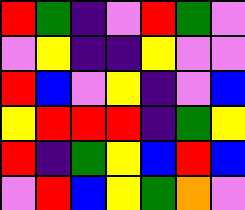[["red", "green", "indigo", "violet", "red", "green", "violet"], ["violet", "yellow", "indigo", "indigo", "yellow", "violet", "violet"], ["red", "blue", "violet", "yellow", "indigo", "violet", "blue"], ["yellow", "red", "red", "red", "indigo", "green", "yellow"], ["red", "indigo", "green", "yellow", "blue", "red", "blue"], ["violet", "red", "blue", "yellow", "green", "orange", "violet"]]